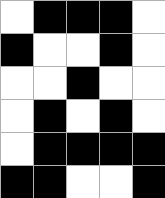[["white", "black", "black", "black", "white"], ["black", "white", "white", "black", "white"], ["white", "white", "black", "white", "white"], ["white", "black", "white", "black", "white"], ["white", "black", "black", "black", "black"], ["black", "black", "white", "white", "black"]]